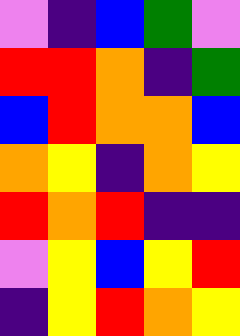[["violet", "indigo", "blue", "green", "violet"], ["red", "red", "orange", "indigo", "green"], ["blue", "red", "orange", "orange", "blue"], ["orange", "yellow", "indigo", "orange", "yellow"], ["red", "orange", "red", "indigo", "indigo"], ["violet", "yellow", "blue", "yellow", "red"], ["indigo", "yellow", "red", "orange", "yellow"]]